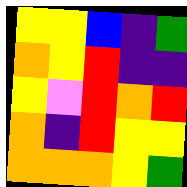[["yellow", "yellow", "blue", "indigo", "green"], ["orange", "yellow", "red", "indigo", "indigo"], ["yellow", "violet", "red", "orange", "red"], ["orange", "indigo", "red", "yellow", "yellow"], ["orange", "orange", "orange", "yellow", "green"]]